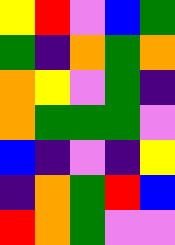[["yellow", "red", "violet", "blue", "green"], ["green", "indigo", "orange", "green", "orange"], ["orange", "yellow", "violet", "green", "indigo"], ["orange", "green", "green", "green", "violet"], ["blue", "indigo", "violet", "indigo", "yellow"], ["indigo", "orange", "green", "red", "blue"], ["red", "orange", "green", "violet", "violet"]]